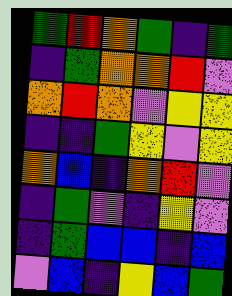[["green", "red", "orange", "green", "indigo", "green"], ["indigo", "green", "orange", "orange", "red", "violet"], ["orange", "red", "orange", "violet", "yellow", "yellow"], ["indigo", "indigo", "green", "yellow", "violet", "yellow"], ["orange", "blue", "indigo", "orange", "red", "violet"], ["indigo", "green", "violet", "indigo", "yellow", "violet"], ["indigo", "green", "blue", "blue", "indigo", "blue"], ["violet", "blue", "indigo", "yellow", "blue", "green"]]